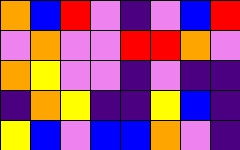[["orange", "blue", "red", "violet", "indigo", "violet", "blue", "red"], ["violet", "orange", "violet", "violet", "red", "red", "orange", "violet"], ["orange", "yellow", "violet", "violet", "indigo", "violet", "indigo", "indigo"], ["indigo", "orange", "yellow", "indigo", "indigo", "yellow", "blue", "indigo"], ["yellow", "blue", "violet", "blue", "blue", "orange", "violet", "indigo"]]